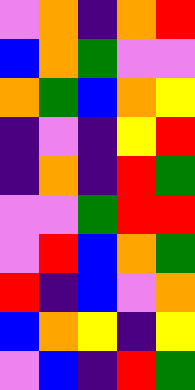[["violet", "orange", "indigo", "orange", "red"], ["blue", "orange", "green", "violet", "violet"], ["orange", "green", "blue", "orange", "yellow"], ["indigo", "violet", "indigo", "yellow", "red"], ["indigo", "orange", "indigo", "red", "green"], ["violet", "violet", "green", "red", "red"], ["violet", "red", "blue", "orange", "green"], ["red", "indigo", "blue", "violet", "orange"], ["blue", "orange", "yellow", "indigo", "yellow"], ["violet", "blue", "indigo", "red", "green"]]